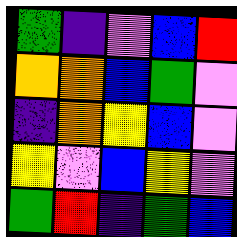[["green", "indigo", "violet", "blue", "red"], ["orange", "orange", "blue", "green", "violet"], ["indigo", "orange", "yellow", "blue", "violet"], ["yellow", "violet", "blue", "yellow", "violet"], ["green", "red", "indigo", "green", "blue"]]